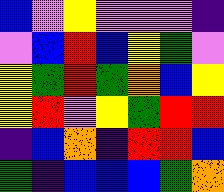[["blue", "violet", "yellow", "violet", "violet", "violet", "indigo"], ["violet", "blue", "red", "blue", "yellow", "green", "violet"], ["yellow", "green", "red", "green", "orange", "blue", "yellow"], ["yellow", "red", "violet", "yellow", "green", "red", "red"], ["indigo", "blue", "orange", "indigo", "red", "red", "blue"], ["green", "indigo", "blue", "blue", "blue", "green", "orange"]]